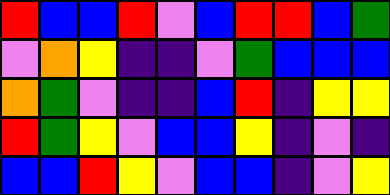[["red", "blue", "blue", "red", "violet", "blue", "red", "red", "blue", "green"], ["violet", "orange", "yellow", "indigo", "indigo", "violet", "green", "blue", "blue", "blue"], ["orange", "green", "violet", "indigo", "indigo", "blue", "red", "indigo", "yellow", "yellow"], ["red", "green", "yellow", "violet", "blue", "blue", "yellow", "indigo", "violet", "indigo"], ["blue", "blue", "red", "yellow", "violet", "blue", "blue", "indigo", "violet", "yellow"]]